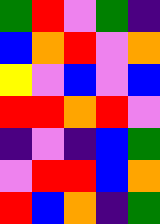[["green", "red", "violet", "green", "indigo"], ["blue", "orange", "red", "violet", "orange"], ["yellow", "violet", "blue", "violet", "blue"], ["red", "red", "orange", "red", "violet"], ["indigo", "violet", "indigo", "blue", "green"], ["violet", "red", "red", "blue", "orange"], ["red", "blue", "orange", "indigo", "green"]]